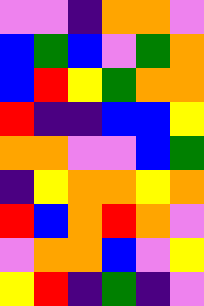[["violet", "violet", "indigo", "orange", "orange", "violet"], ["blue", "green", "blue", "violet", "green", "orange"], ["blue", "red", "yellow", "green", "orange", "orange"], ["red", "indigo", "indigo", "blue", "blue", "yellow"], ["orange", "orange", "violet", "violet", "blue", "green"], ["indigo", "yellow", "orange", "orange", "yellow", "orange"], ["red", "blue", "orange", "red", "orange", "violet"], ["violet", "orange", "orange", "blue", "violet", "yellow"], ["yellow", "red", "indigo", "green", "indigo", "violet"]]